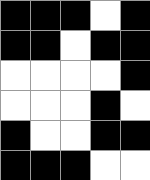[["black", "black", "black", "white", "black"], ["black", "black", "white", "black", "black"], ["white", "white", "white", "white", "black"], ["white", "white", "white", "black", "white"], ["black", "white", "white", "black", "black"], ["black", "black", "black", "white", "white"]]